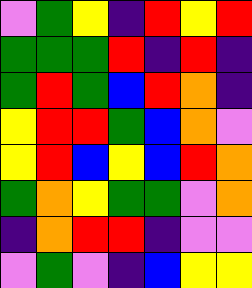[["violet", "green", "yellow", "indigo", "red", "yellow", "red"], ["green", "green", "green", "red", "indigo", "red", "indigo"], ["green", "red", "green", "blue", "red", "orange", "indigo"], ["yellow", "red", "red", "green", "blue", "orange", "violet"], ["yellow", "red", "blue", "yellow", "blue", "red", "orange"], ["green", "orange", "yellow", "green", "green", "violet", "orange"], ["indigo", "orange", "red", "red", "indigo", "violet", "violet"], ["violet", "green", "violet", "indigo", "blue", "yellow", "yellow"]]